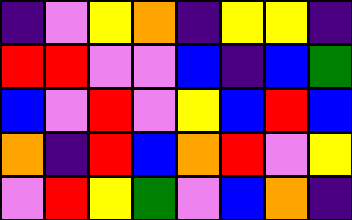[["indigo", "violet", "yellow", "orange", "indigo", "yellow", "yellow", "indigo"], ["red", "red", "violet", "violet", "blue", "indigo", "blue", "green"], ["blue", "violet", "red", "violet", "yellow", "blue", "red", "blue"], ["orange", "indigo", "red", "blue", "orange", "red", "violet", "yellow"], ["violet", "red", "yellow", "green", "violet", "blue", "orange", "indigo"]]